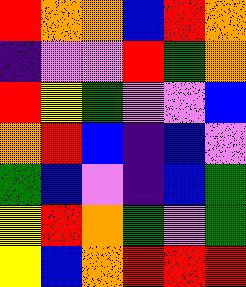[["red", "orange", "orange", "blue", "red", "orange"], ["indigo", "violet", "violet", "red", "green", "orange"], ["red", "yellow", "green", "violet", "violet", "blue"], ["orange", "red", "blue", "indigo", "blue", "violet"], ["green", "blue", "violet", "indigo", "blue", "green"], ["yellow", "red", "orange", "green", "violet", "green"], ["yellow", "blue", "orange", "red", "red", "red"]]